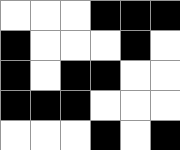[["white", "white", "white", "black", "black", "black"], ["black", "white", "white", "white", "black", "white"], ["black", "white", "black", "black", "white", "white"], ["black", "black", "black", "white", "white", "white"], ["white", "white", "white", "black", "white", "black"]]